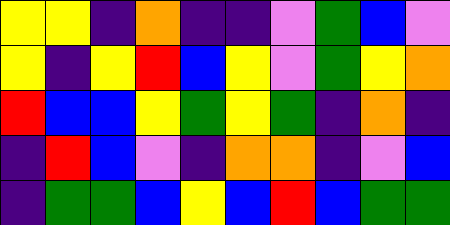[["yellow", "yellow", "indigo", "orange", "indigo", "indigo", "violet", "green", "blue", "violet"], ["yellow", "indigo", "yellow", "red", "blue", "yellow", "violet", "green", "yellow", "orange"], ["red", "blue", "blue", "yellow", "green", "yellow", "green", "indigo", "orange", "indigo"], ["indigo", "red", "blue", "violet", "indigo", "orange", "orange", "indigo", "violet", "blue"], ["indigo", "green", "green", "blue", "yellow", "blue", "red", "blue", "green", "green"]]